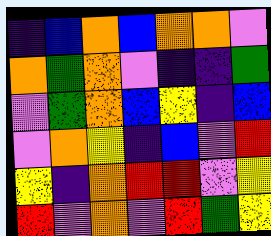[["indigo", "blue", "orange", "blue", "orange", "orange", "violet"], ["orange", "green", "orange", "violet", "indigo", "indigo", "green"], ["violet", "green", "orange", "blue", "yellow", "indigo", "blue"], ["violet", "orange", "yellow", "indigo", "blue", "violet", "red"], ["yellow", "indigo", "orange", "red", "red", "violet", "yellow"], ["red", "violet", "orange", "violet", "red", "green", "yellow"]]